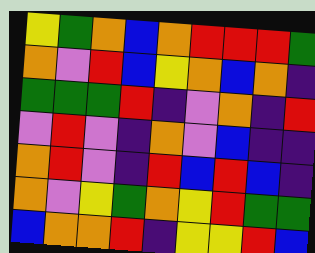[["yellow", "green", "orange", "blue", "orange", "red", "red", "red", "green"], ["orange", "violet", "red", "blue", "yellow", "orange", "blue", "orange", "indigo"], ["green", "green", "green", "red", "indigo", "violet", "orange", "indigo", "red"], ["violet", "red", "violet", "indigo", "orange", "violet", "blue", "indigo", "indigo"], ["orange", "red", "violet", "indigo", "red", "blue", "red", "blue", "indigo"], ["orange", "violet", "yellow", "green", "orange", "yellow", "red", "green", "green"], ["blue", "orange", "orange", "red", "indigo", "yellow", "yellow", "red", "blue"]]